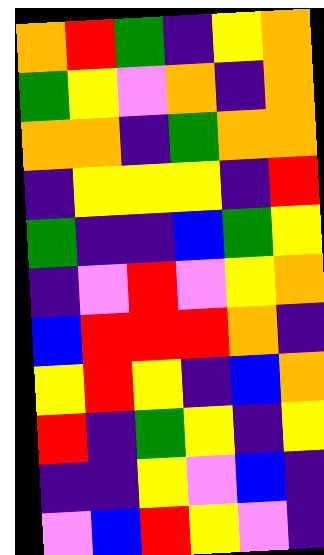[["orange", "red", "green", "indigo", "yellow", "orange"], ["green", "yellow", "violet", "orange", "indigo", "orange"], ["orange", "orange", "indigo", "green", "orange", "orange"], ["indigo", "yellow", "yellow", "yellow", "indigo", "red"], ["green", "indigo", "indigo", "blue", "green", "yellow"], ["indigo", "violet", "red", "violet", "yellow", "orange"], ["blue", "red", "red", "red", "orange", "indigo"], ["yellow", "red", "yellow", "indigo", "blue", "orange"], ["red", "indigo", "green", "yellow", "indigo", "yellow"], ["indigo", "indigo", "yellow", "violet", "blue", "indigo"], ["violet", "blue", "red", "yellow", "violet", "indigo"]]